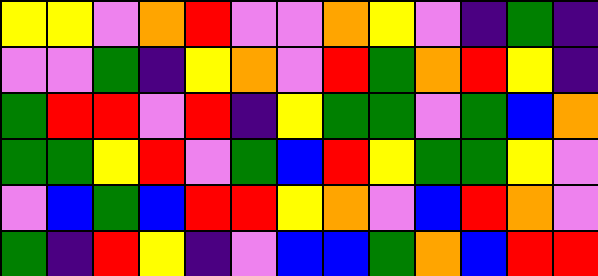[["yellow", "yellow", "violet", "orange", "red", "violet", "violet", "orange", "yellow", "violet", "indigo", "green", "indigo"], ["violet", "violet", "green", "indigo", "yellow", "orange", "violet", "red", "green", "orange", "red", "yellow", "indigo"], ["green", "red", "red", "violet", "red", "indigo", "yellow", "green", "green", "violet", "green", "blue", "orange"], ["green", "green", "yellow", "red", "violet", "green", "blue", "red", "yellow", "green", "green", "yellow", "violet"], ["violet", "blue", "green", "blue", "red", "red", "yellow", "orange", "violet", "blue", "red", "orange", "violet"], ["green", "indigo", "red", "yellow", "indigo", "violet", "blue", "blue", "green", "orange", "blue", "red", "red"]]